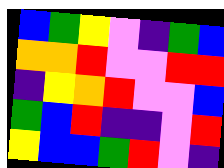[["blue", "green", "yellow", "violet", "indigo", "green", "blue"], ["orange", "orange", "red", "violet", "violet", "red", "red"], ["indigo", "yellow", "orange", "red", "violet", "violet", "blue"], ["green", "blue", "red", "indigo", "indigo", "violet", "red"], ["yellow", "blue", "blue", "green", "red", "violet", "indigo"]]